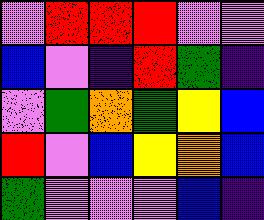[["violet", "red", "red", "red", "violet", "violet"], ["blue", "violet", "indigo", "red", "green", "indigo"], ["violet", "green", "orange", "green", "yellow", "blue"], ["red", "violet", "blue", "yellow", "orange", "blue"], ["green", "violet", "violet", "violet", "blue", "indigo"]]